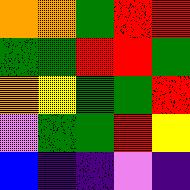[["orange", "orange", "green", "red", "red"], ["green", "green", "red", "red", "green"], ["orange", "yellow", "green", "green", "red"], ["violet", "green", "green", "red", "yellow"], ["blue", "indigo", "indigo", "violet", "indigo"]]